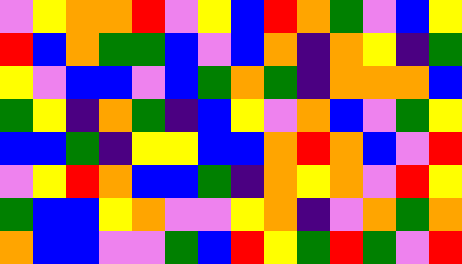[["violet", "yellow", "orange", "orange", "red", "violet", "yellow", "blue", "red", "orange", "green", "violet", "blue", "yellow"], ["red", "blue", "orange", "green", "green", "blue", "violet", "blue", "orange", "indigo", "orange", "yellow", "indigo", "green"], ["yellow", "violet", "blue", "blue", "violet", "blue", "green", "orange", "green", "indigo", "orange", "orange", "orange", "blue"], ["green", "yellow", "indigo", "orange", "green", "indigo", "blue", "yellow", "violet", "orange", "blue", "violet", "green", "yellow"], ["blue", "blue", "green", "indigo", "yellow", "yellow", "blue", "blue", "orange", "red", "orange", "blue", "violet", "red"], ["violet", "yellow", "red", "orange", "blue", "blue", "green", "indigo", "orange", "yellow", "orange", "violet", "red", "yellow"], ["green", "blue", "blue", "yellow", "orange", "violet", "violet", "yellow", "orange", "indigo", "violet", "orange", "green", "orange"], ["orange", "blue", "blue", "violet", "violet", "green", "blue", "red", "yellow", "green", "red", "green", "violet", "red"]]